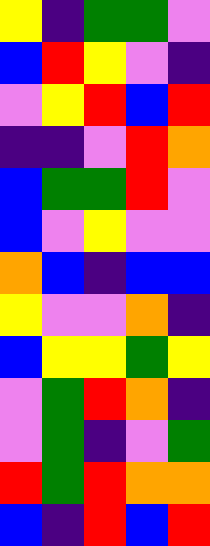[["yellow", "indigo", "green", "green", "violet"], ["blue", "red", "yellow", "violet", "indigo"], ["violet", "yellow", "red", "blue", "red"], ["indigo", "indigo", "violet", "red", "orange"], ["blue", "green", "green", "red", "violet"], ["blue", "violet", "yellow", "violet", "violet"], ["orange", "blue", "indigo", "blue", "blue"], ["yellow", "violet", "violet", "orange", "indigo"], ["blue", "yellow", "yellow", "green", "yellow"], ["violet", "green", "red", "orange", "indigo"], ["violet", "green", "indigo", "violet", "green"], ["red", "green", "red", "orange", "orange"], ["blue", "indigo", "red", "blue", "red"]]